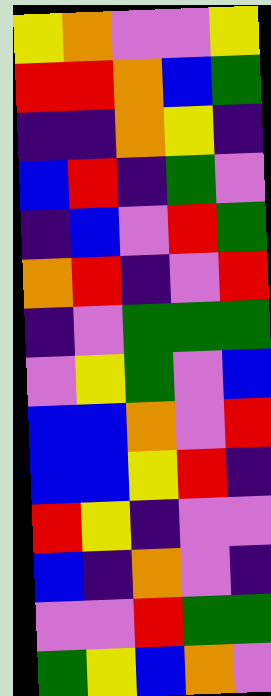[["yellow", "orange", "violet", "violet", "yellow"], ["red", "red", "orange", "blue", "green"], ["indigo", "indigo", "orange", "yellow", "indigo"], ["blue", "red", "indigo", "green", "violet"], ["indigo", "blue", "violet", "red", "green"], ["orange", "red", "indigo", "violet", "red"], ["indigo", "violet", "green", "green", "green"], ["violet", "yellow", "green", "violet", "blue"], ["blue", "blue", "orange", "violet", "red"], ["blue", "blue", "yellow", "red", "indigo"], ["red", "yellow", "indigo", "violet", "violet"], ["blue", "indigo", "orange", "violet", "indigo"], ["violet", "violet", "red", "green", "green"], ["green", "yellow", "blue", "orange", "violet"]]